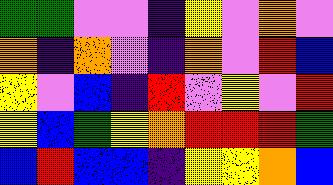[["green", "green", "violet", "violet", "indigo", "yellow", "violet", "orange", "violet"], ["orange", "indigo", "orange", "violet", "indigo", "orange", "violet", "red", "blue"], ["yellow", "violet", "blue", "indigo", "red", "violet", "yellow", "violet", "red"], ["yellow", "blue", "green", "yellow", "orange", "red", "red", "red", "green"], ["blue", "red", "blue", "blue", "indigo", "yellow", "yellow", "orange", "blue"]]